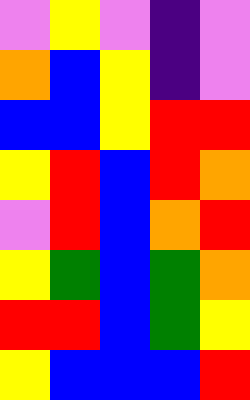[["violet", "yellow", "violet", "indigo", "violet"], ["orange", "blue", "yellow", "indigo", "violet"], ["blue", "blue", "yellow", "red", "red"], ["yellow", "red", "blue", "red", "orange"], ["violet", "red", "blue", "orange", "red"], ["yellow", "green", "blue", "green", "orange"], ["red", "red", "blue", "green", "yellow"], ["yellow", "blue", "blue", "blue", "red"]]